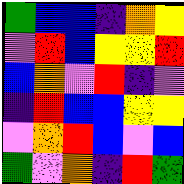[["green", "blue", "blue", "indigo", "orange", "yellow"], ["violet", "red", "blue", "yellow", "yellow", "red"], ["blue", "orange", "violet", "red", "indigo", "violet"], ["indigo", "red", "blue", "blue", "yellow", "yellow"], ["violet", "orange", "red", "blue", "violet", "blue"], ["green", "violet", "orange", "indigo", "red", "green"]]